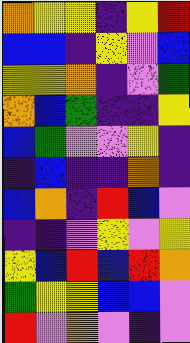[["orange", "yellow", "yellow", "indigo", "yellow", "red"], ["blue", "blue", "indigo", "yellow", "violet", "blue"], ["yellow", "yellow", "orange", "indigo", "violet", "green"], ["orange", "blue", "green", "indigo", "indigo", "yellow"], ["blue", "green", "violet", "violet", "yellow", "indigo"], ["indigo", "blue", "indigo", "indigo", "orange", "indigo"], ["blue", "orange", "indigo", "red", "blue", "violet"], ["indigo", "indigo", "violet", "yellow", "violet", "yellow"], ["yellow", "blue", "red", "blue", "red", "orange"], ["green", "yellow", "yellow", "blue", "blue", "violet"], ["red", "violet", "orange", "violet", "indigo", "violet"]]